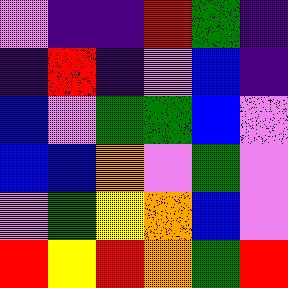[["violet", "indigo", "indigo", "red", "green", "indigo"], ["indigo", "red", "indigo", "violet", "blue", "indigo"], ["blue", "violet", "green", "green", "blue", "violet"], ["blue", "blue", "orange", "violet", "green", "violet"], ["violet", "green", "yellow", "orange", "blue", "violet"], ["red", "yellow", "red", "orange", "green", "red"]]